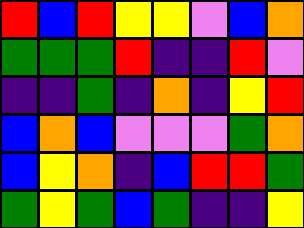[["red", "blue", "red", "yellow", "yellow", "violet", "blue", "orange"], ["green", "green", "green", "red", "indigo", "indigo", "red", "violet"], ["indigo", "indigo", "green", "indigo", "orange", "indigo", "yellow", "red"], ["blue", "orange", "blue", "violet", "violet", "violet", "green", "orange"], ["blue", "yellow", "orange", "indigo", "blue", "red", "red", "green"], ["green", "yellow", "green", "blue", "green", "indigo", "indigo", "yellow"]]